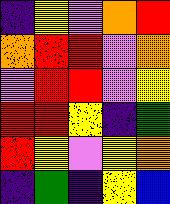[["indigo", "yellow", "violet", "orange", "red"], ["orange", "red", "red", "violet", "orange"], ["violet", "red", "red", "violet", "yellow"], ["red", "red", "yellow", "indigo", "green"], ["red", "yellow", "violet", "yellow", "orange"], ["indigo", "green", "indigo", "yellow", "blue"]]